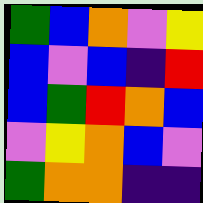[["green", "blue", "orange", "violet", "yellow"], ["blue", "violet", "blue", "indigo", "red"], ["blue", "green", "red", "orange", "blue"], ["violet", "yellow", "orange", "blue", "violet"], ["green", "orange", "orange", "indigo", "indigo"]]